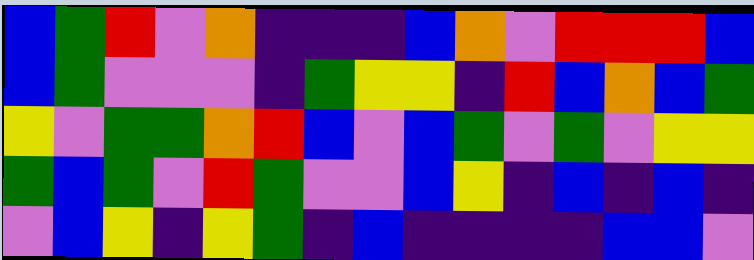[["blue", "green", "red", "violet", "orange", "indigo", "indigo", "indigo", "blue", "orange", "violet", "red", "red", "red", "blue"], ["blue", "green", "violet", "violet", "violet", "indigo", "green", "yellow", "yellow", "indigo", "red", "blue", "orange", "blue", "green"], ["yellow", "violet", "green", "green", "orange", "red", "blue", "violet", "blue", "green", "violet", "green", "violet", "yellow", "yellow"], ["green", "blue", "green", "violet", "red", "green", "violet", "violet", "blue", "yellow", "indigo", "blue", "indigo", "blue", "indigo"], ["violet", "blue", "yellow", "indigo", "yellow", "green", "indigo", "blue", "indigo", "indigo", "indigo", "indigo", "blue", "blue", "violet"]]